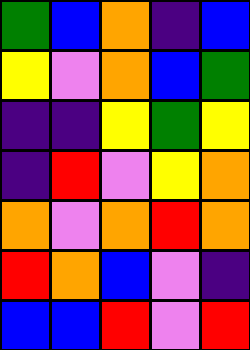[["green", "blue", "orange", "indigo", "blue"], ["yellow", "violet", "orange", "blue", "green"], ["indigo", "indigo", "yellow", "green", "yellow"], ["indigo", "red", "violet", "yellow", "orange"], ["orange", "violet", "orange", "red", "orange"], ["red", "orange", "blue", "violet", "indigo"], ["blue", "blue", "red", "violet", "red"]]